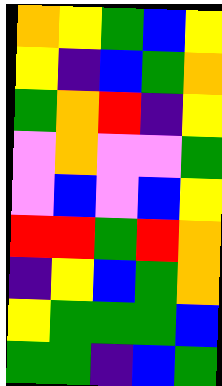[["orange", "yellow", "green", "blue", "yellow"], ["yellow", "indigo", "blue", "green", "orange"], ["green", "orange", "red", "indigo", "yellow"], ["violet", "orange", "violet", "violet", "green"], ["violet", "blue", "violet", "blue", "yellow"], ["red", "red", "green", "red", "orange"], ["indigo", "yellow", "blue", "green", "orange"], ["yellow", "green", "green", "green", "blue"], ["green", "green", "indigo", "blue", "green"]]